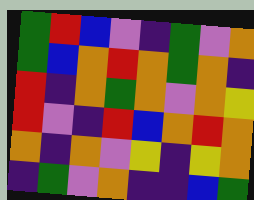[["green", "red", "blue", "violet", "indigo", "green", "violet", "orange"], ["green", "blue", "orange", "red", "orange", "green", "orange", "indigo"], ["red", "indigo", "orange", "green", "orange", "violet", "orange", "yellow"], ["red", "violet", "indigo", "red", "blue", "orange", "red", "orange"], ["orange", "indigo", "orange", "violet", "yellow", "indigo", "yellow", "orange"], ["indigo", "green", "violet", "orange", "indigo", "indigo", "blue", "green"]]